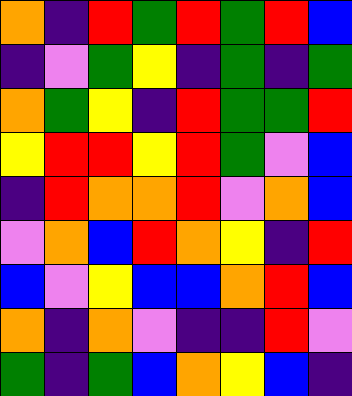[["orange", "indigo", "red", "green", "red", "green", "red", "blue"], ["indigo", "violet", "green", "yellow", "indigo", "green", "indigo", "green"], ["orange", "green", "yellow", "indigo", "red", "green", "green", "red"], ["yellow", "red", "red", "yellow", "red", "green", "violet", "blue"], ["indigo", "red", "orange", "orange", "red", "violet", "orange", "blue"], ["violet", "orange", "blue", "red", "orange", "yellow", "indigo", "red"], ["blue", "violet", "yellow", "blue", "blue", "orange", "red", "blue"], ["orange", "indigo", "orange", "violet", "indigo", "indigo", "red", "violet"], ["green", "indigo", "green", "blue", "orange", "yellow", "blue", "indigo"]]